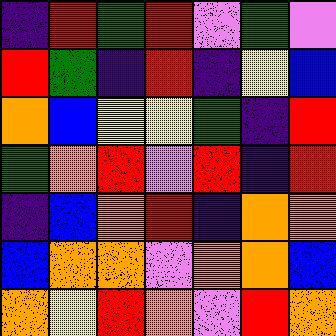[["indigo", "red", "green", "red", "violet", "green", "violet"], ["red", "green", "indigo", "red", "indigo", "yellow", "blue"], ["orange", "blue", "yellow", "yellow", "green", "indigo", "red"], ["green", "orange", "red", "violet", "red", "indigo", "red"], ["indigo", "blue", "orange", "red", "indigo", "orange", "orange"], ["blue", "orange", "orange", "violet", "orange", "orange", "blue"], ["orange", "yellow", "red", "orange", "violet", "red", "orange"]]